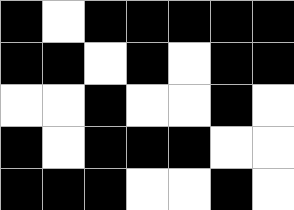[["black", "white", "black", "black", "black", "black", "black"], ["black", "black", "white", "black", "white", "black", "black"], ["white", "white", "black", "white", "white", "black", "white"], ["black", "white", "black", "black", "black", "white", "white"], ["black", "black", "black", "white", "white", "black", "white"]]